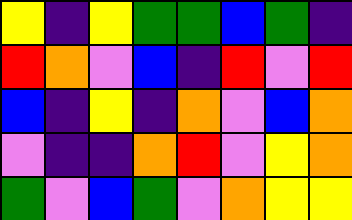[["yellow", "indigo", "yellow", "green", "green", "blue", "green", "indigo"], ["red", "orange", "violet", "blue", "indigo", "red", "violet", "red"], ["blue", "indigo", "yellow", "indigo", "orange", "violet", "blue", "orange"], ["violet", "indigo", "indigo", "orange", "red", "violet", "yellow", "orange"], ["green", "violet", "blue", "green", "violet", "orange", "yellow", "yellow"]]